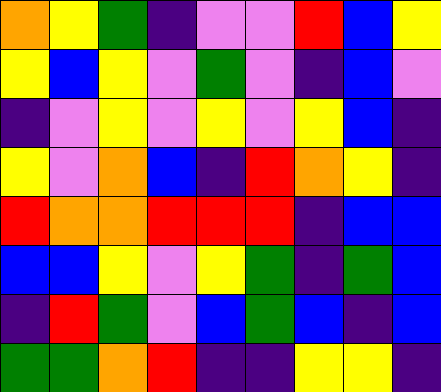[["orange", "yellow", "green", "indigo", "violet", "violet", "red", "blue", "yellow"], ["yellow", "blue", "yellow", "violet", "green", "violet", "indigo", "blue", "violet"], ["indigo", "violet", "yellow", "violet", "yellow", "violet", "yellow", "blue", "indigo"], ["yellow", "violet", "orange", "blue", "indigo", "red", "orange", "yellow", "indigo"], ["red", "orange", "orange", "red", "red", "red", "indigo", "blue", "blue"], ["blue", "blue", "yellow", "violet", "yellow", "green", "indigo", "green", "blue"], ["indigo", "red", "green", "violet", "blue", "green", "blue", "indigo", "blue"], ["green", "green", "orange", "red", "indigo", "indigo", "yellow", "yellow", "indigo"]]